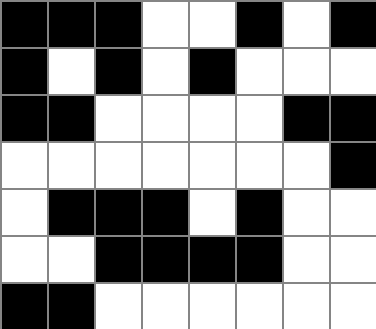[["black", "black", "black", "white", "white", "black", "white", "black"], ["black", "white", "black", "white", "black", "white", "white", "white"], ["black", "black", "white", "white", "white", "white", "black", "black"], ["white", "white", "white", "white", "white", "white", "white", "black"], ["white", "black", "black", "black", "white", "black", "white", "white"], ["white", "white", "black", "black", "black", "black", "white", "white"], ["black", "black", "white", "white", "white", "white", "white", "white"]]